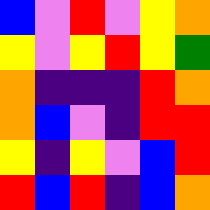[["blue", "violet", "red", "violet", "yellow", "orange"], ["yellow", "violet", "yellow", "red", "yellow", "green"], ["orange", "indigo", "indigo", "indigo", "red", "orange"], ["orange", "blue", "violet", "indigo", "red", "red"], ["yellow", "indigo", "yellow", "violet", "blue", "red"], ["red", "blue", "red", "indigo", "blue", "orange"]]